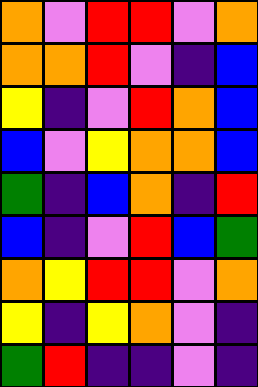[["orange", "violet", "red", "red", "violet", "orange"], ["orange", "orange", "red", "violet", "indigo", "blue"], ["yellow", "indigo", "violet", "red", "orange", "blue"], ["blue", "violet", "yellow", "orange", "orange", "blue"], ["green", "indigo", "blue", "orange", "indigo", "red"], ["blue", "indigo", "violet", "red", "blue", "green"], ["orange", "yellow", "red", "red", "violet", "orange"], ["yellow", "indigo", "yellow", "orange", "violet", "indigo"], ["green", "red", "indigo", "indigo", "violet", "indigo"]]